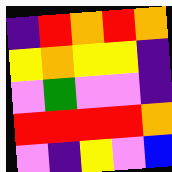[["indigo", "red", "orange", "red", "orange"], ["yellow", "orange", "yellow", "yellow", "indigo"], ["violet", "green", "violet", "violet", "indigo"], ["red", "red", "red", "red", "orange"], ["violet", "indigo", "yellow", "violet", "blue"]]